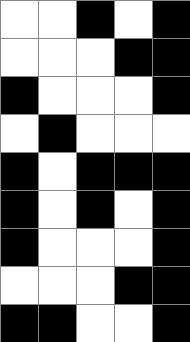[["white", "white", "black", "white", "black"], ["white", "white", "white", "black", "black"], ["black", "white", "white", "white", "black"], ["white", "black", "white", "white", "white"], ["black", "white", "black", "black", "black"], ["black", "white", "black", "white", "black"], ["black", "white", "white", "white", "black"], ["white", "white", "white", "black", "black"], ["black", "black", "white", "white", "black"]]